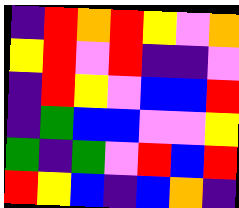[["indigo", "red", "orange", "red", "yellow", "violet", "orange"], ["yellow", "red", "violet", "red", "indigo", "indigo", "violet"], ["indigo", "red", "yellow", "violet", "blue", "blue", "red"], ["indigo", "green", "blue", "blue", "violet", "violet", "yellow"], ["green", "indigo", "green", "violet", "red", "blue", "red"], ["red", "yellow", "blue", "indigo", "blue", "orange", "indigo"]]